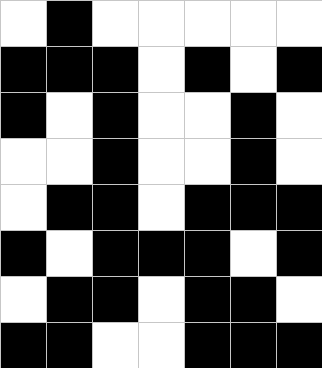[["white", "black", "white", "white", "white", "white", "white"], ["black", "black", "black", "white", "black", "white", "black"], ["black", "white", "black", "white", "white", "black", "white"], ["white", "white", "black", "white", "white", "black", "white"], ["white", "black", "black", "white", "black", "black", "black"], ["black", "white", "black", "black", "black", "white", "black"], ["white", "black", "black", "white", "black", "black", "white"], ["black", "black", "white", "white", "black", "black", "black"]]